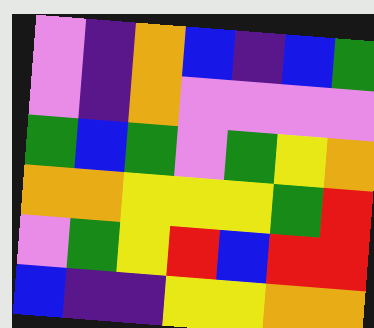[["violet", "indigo", "orange", "blue", "indigo", "blue", "green"], ["violet", "indigo", "orange", "violet", "violet", "violet", "violet"], ["green", "blue", "green", "violet", "green", "yellow", "orange"], ["orange", "orange", "yellow", "yellow", "yellow", "green", "red"], ["violet", "green", "yellow", "red", "blue", "red", "red"], ["blue", "indigo", "indigo", "yellow", "yellow", "orange", "orange"]]